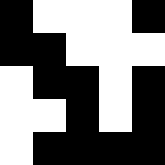[["black", "white", "white", "white", "black"], ["black", "black", "white", "white", "white"], ["white", "black", "black", "white", "black"], ["white", "white", "black", "white", "black"], ["white", "black", "black", "black", "black"]]